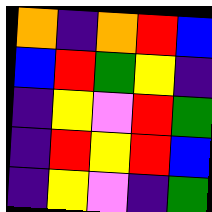[["orange", "indigo", "orange", "red", "blue"], ["blue", "red", "green", "yellow", "indigo"], ["indigo", "yellow", "violet", "red", "green"], ["indigo", "red", "yellow", "red", "blue"], ["indigo", "yellow", "violet", "indigo", "green"]]